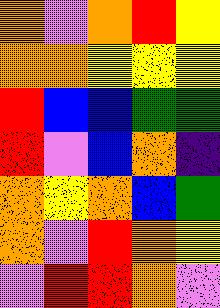[["orange", "violet", "orange", "red", "yellow"], ["orange", "orange", "yellow", "yellow", "yellow"], ["red", "blue", "blue", "green", "green"], ["red", "violet", "blue", "orange", "indigo"], ["orange", "yellow", "orange", "blue", "green"], ["orange", "violet", "red", "orange", "yellow"], ["violet", "red", "red", "orange", "violet"]]